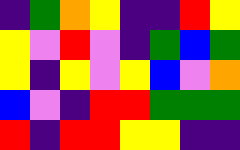[["indigo", "green", "orange", "yellow", "indigo", "indigo", "red", "yellow"], ["yellow", "violet", "red", "violet", "indigo", "green", "blue", "green"], ["yellow", "indigo", "yellow", "violet", "yellow", "blue", "violet", "orange"], ["blue", "violet", "indigo", "red", "red", "green", "green", "green"], ["red", "indigo", "red", "red", "yellow", "yellow", "indigo", "indigo"]]